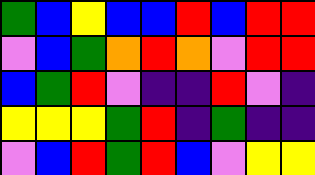[["green", "blue", "yellow", "blue", "blue", "red", "blue", "red", "red"], ["violet", "blue", "green", "orange", "red", "orange", "violet", "red", "red"], ["blue", "green", "red", "violet", "indigo", "indigo", "red", "violet", "indigo"], ["yellow", "yellow", "yellow", "green", "red", "indigo", "green", "indigo", "indigo"], ["violet", "blue", "red", "green", "red", "blue", "violet", "yellow", "yellow"]]